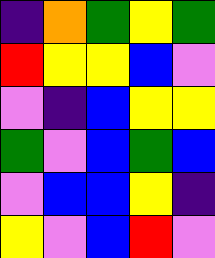[["indigo", "orange", "green", "yellow", "green"], ["red", "yellow", "yellow", "blue", "violet"], ["violet", "indigo", "blue", "yellow", "yellow"], ["green", "violet", "blue", "green", "blue"], ["violet", "blue", "blue", "yellow", "indigo"], ["yellow", "violet", "blue", "red", "violet"]]